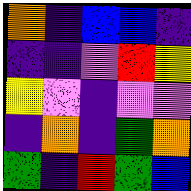[["orange", "indigo", "blue", "blue", "indigo"], ["indigo", "indigo", "violet", "red", "yellow"], ["yellow", "violet", "indigo", "violet", "violet"], ["indigo", "orange", "indigo", "green", "orange"], ["green", "indigo", "red", "green", "blue"]]